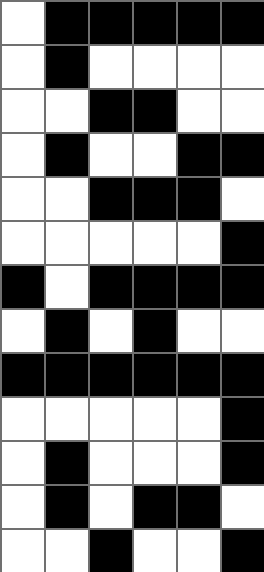[["white", "black", "black", "black", "black", "black"], ["white", "black", "white", "white", "white", "white"], ["white", "white", "black", "black", "white", "white"], ["white", "black", "white", "white", "black", "black"], ["white", "white", "black", "black", "black", "white"], ["white", "white", "white", "white", "white", "black"], ["black", "white", "black", "black", "black", "black"], ["white", "black", "white", "black", "white", "white"], ["black", "black", "black", "black", "black", "black"], ["white", "white", "white", "white", "white", "black"], ["white", "black", "white", "white", "white", "black"], ["white", "black", "white", "black", "black", "white"], ["white", "white", "black", "white", "white", "black"]]